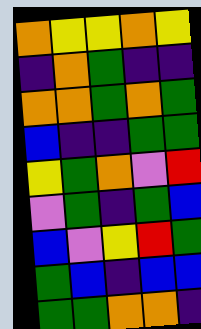[["orange", "yellow", "yellow", "orange", "yellow"], ["indigo", "orange", "green", "indigo", "indigo"], ["orange", "orange", "green", "orange", "green"], ["blue", "indigo", "indigo", "green", "green"], ["yellow", "green", "orange", "violet", "red"], ["violet", "green", "indigo", "green", "blue"], ["blue", "violet", "yellow", "red", "green"], ["green", "blue", "indigo", "blue", "blue"], ["green", "green", "orange", "orange", "indigo"]]